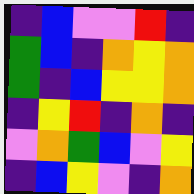[["indigo", "blue", "violet", "violet", "red", "indigo"], ["green", "blue", "indigo", "orange", "yellow", "orange"], ["green", "indigo", "blue", "yellow", "yellow", "orange"], ["indigo", "yellow", "red", "indigo", "orange", "indigo"], ["violet", "orange", "green", "blue", "violet", "yellow"], ["indigo", "blue", "yellow", "violet", "indigo", "orange"]]